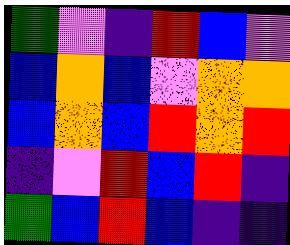[["green", "violet", "indigo", "red", "blue", "violet"], ["blue", "orange", "blue", "violet", "orange", "orange"], ["blue", "orange", "blue", "red", "orange", "red"], ["indigo", "violet", "red", "blue", "red", "indigo"], ["green", "blue", "red", "blue", "indigo", "indigo"]]